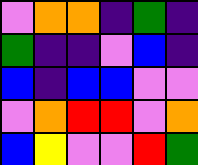[["violet", "orange", "orange", "indigo", "green", "indigo"], ["green", "indigo", "indigo", "violet", "blue", "indigo"], ["blue", "indigo", "blue", "blue", "violet", "violet"], ["violet", "orange", "red", "red", "violet", "orange"], ["blue", "yellow", "violet", "violet", "red", "green"]]